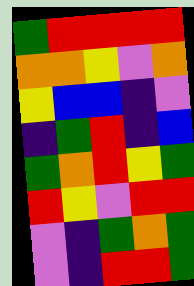[["green", "red", "red", "red", "red"], ["orange", "orange", "yellow", "violet", "orange"], ["yellow", "blue", "blue", "indigo", "violet"], ["indigo", "green", "red", "indigo", "blue"], ["green", "orange", "red", "yellow", "green"], ["red", "yellow", "violet", "red", "red"], ["violet", "indigo", "green", "orange", "green"], ["violet", "indigo", "red", "red", "green"]]